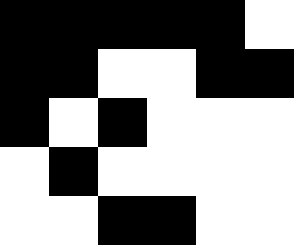[["black", "black", "black", "black", "black", "white"], ["black", "black", "white", "white", "black", "black"], ["black", "white", "black", "white", "white", "white"], ["white", "black", "white", "white", "white", "white"], ["white", "white", "black", "black", "white", "white"]]